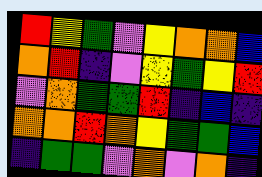[["red", "yellow", "green", "violet", "yellow", "orange", "orange", "blue"], ["orange", "red", "indigo", "violet", "yellow", "green", "yellow", "red"], ["violet", "orange", "green", "green", "red", "indigo", "blue", "indigo"], ["orange", "orange", "red", "orange", "yellow", "green", "green", "blue"], ["indigo", "green", "green", "violet", "orange", "violet", "orange", "indigo"]]